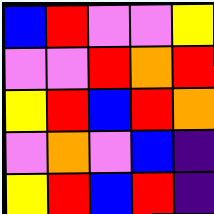[["blue", "red", "violet", "violet", "yellow"], ["violet", "violet", "red", "orange", "red"], ["yellow", "red", "blue", "red", "orange"], ["violet", "orange", "violet", "blue", "indigo"], ["yellow", "red", "blue", "red", "indigo"]]